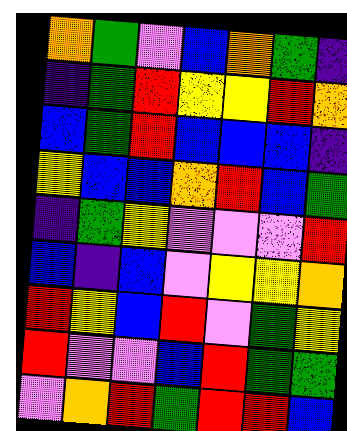[["orange", "green", "violet", "blue", "orange", "green", "indigo"], ["indigo", "green", "red", "yellow", "yellow", "red", "orange"], ["blue", "green", "red", "blue", "blue", "blue", "indigo"], ["yellow", "blue", "blue", "orange", "red", "blue", "green"], ["indigo", "green", "yellow", "violet", "violet", "violet", "red"], ["blue", "indigo", "blue", "violet", "yellow", "yellow", "orange"], ["red", "yellow", "blue", "red", "violet", "green", "yellow"], ["red", "violet", "violet", "blue", "red", "green", "green"], ["violet", "orange", "red", "green", "red", "red", "blue"]]